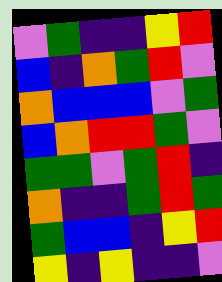[["violet", "green", "indigo", "indigo", "yellow", "red"], ["blue", "indigo", "orange", "green", "red", "violet"], ["orange", "blue", "blue", "blue", "violet", "green"], ["blue", "orange", "red", "red", "green", "violet"], ["green", "green", "violet", "green", "red", "indigo"], ["orange", "indigo", "indigo", "green", "red", "green"], ["green", "blue", "blue", "indigo", "yellow", "red"], ["yellow", "indigo", "yellow", "indigo", "indigo", "violet"]]